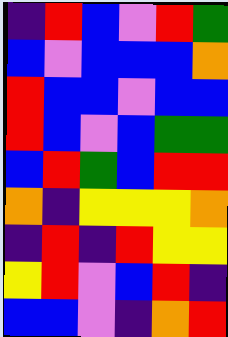[["indigo", "red", "blue", "violet", "red", "green"], ["blue", "violet", "blue", "blue", "blue", "orange"], ["red", "blue", "blue", "violet", "blue", "blue"], ["red", "blue", "violet", "blue", "green", "green"], ["blue", "red", "green", "blue", "red", "red"], ["orange", "indigo", "yellow", "yellow", "yellow", "orange"], ["indigo", "red", "indigo", "red", "yellow", "yellow"], ["yellow", "red", "violet", "blue", "red", "indigo"], ["blue", "blue", "violet", "indigo", "orange", "red"]]